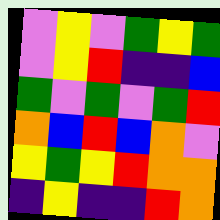[["violet", "yellow", "violet", "green", "yellow", "green"], ["violet", "yellow", "red", "indigo", "indigo", "blue"], ["green", "violet", "green", "violet", "green", "red"], ["orange", "blue", "red", "blue", "orange", "violet"], ["yellow", "green", "yellow", "red", "orange", "orange"], ["indigo", "yellow", "indigo", "indigo", "red", "orange"]]